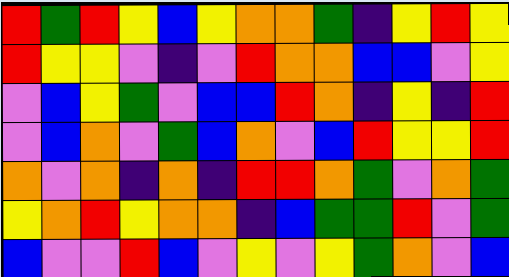[["red", "green", "red", "yellow", "blue", "yellow", "orange", "orange", "green", "indigo", "yellow", "red", "yellow"], ["red", "yellow", "yellow", "violet", "indigo", "violet", "red", "orange", "orange", "blue", "blue", "violet", "yellow"], ["violet", "blue", "yellow", "green", "violet", "blue", "blue", "red", "orange", "indigo", "yellow", "indigo", "red"], ["violet", "blue", "orange", "violet", "green", "blue", "orange", "violet", "blue", "red", "yellow", "yellow", "red"], ["orange", "violet", "orange", "indigo", "orange", "indigo", "red", "red", "orange", "green", "violet", "orange", "green"], ["yellow", "orange", "red", "yellow", "orange", "orange", "indigo", "blue", "green", "green", "red", "violet", "green"], ["blue", "violet", "violet", "red", "blue", "violet", "yellow", "violet", "yellow", "green", "orange", "violet", "blue"]]